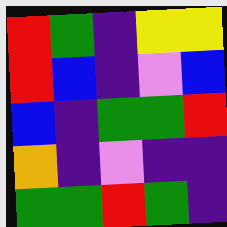[["red", "green", "indigo", "yellow", "yellow"], ["red", "blue", "indigo", "violet", "blue"], ["blue", "indigo", "green", "green", "red"], ["orange", "indigo", "violet", "indigo", "indigo"], ["green", "green", "red", "green", "indigo"]]